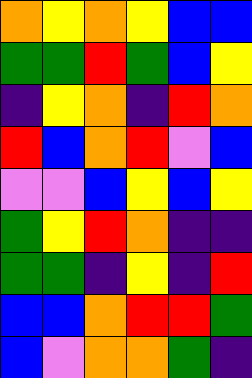[["orange", "yellow", "orange", "yellow", "blue", "blue"], ["green", "green", "red", "green", "blue", "yellow"], ["indigo", "yellow", "orange", "indigo", "red", "orange"], ["red", "blue", "orange", "red", "violet", "blue"], ["violet", "violet", "blue", "yellow", "blue", "yellow"], ["green", "yellow", "red", "orange", "indigo", "indigo"], ["green", "green", "indigo", "yellow", "indigo", "red"], ["blue", "blue", "orange", "red", "red", "green"], ["blue", "violet", "orange", "orange", "green", "indigo"]]